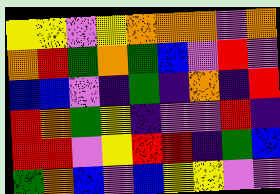[["yellow", "yellow", "violet", "yellow", "orange", "orange", "orange", "violet", "orange"], ["orange", "red", "green", "orange", "green", "blue", "violet", "red", "violet"], ["blue", "blue", "violet", "indigo", "green", "indigo", "orange", "indigo", "red"], ["red", "orange", "green", "yellow", "indigo", "violet", "violet", "red", "indigo"], ["red", "red", "violet", "yellow", "red", "red", "indigo", "green", "blue"], ["green", "orange", "blue", "violet", "blue", "yellow", "yellow", "violet", "violet"]]